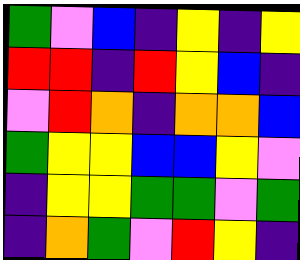[["green", "violet", "blue", "indigo", "yellow", "indigo", "yellow"], ["red", "red", "indigo", "red", "yellow", "blue", "indigo"], ["violet", "red", "orange", "indigo", "orange", "orange", "blue"], ["green", "yellow", "yellow", "blue", "blue", "yellow", "violet"], ["indigo", "yellow", "yellow", "green", "green", "violet", "green"], ["indigo", "orange", "green", "violet", "red", "yellow", "indigo"]]